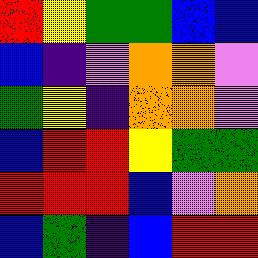[["red", "yellow", "green", "green", "blue", "blue"], ["blue", "indigo", "violet", "orange", "orange", "violet"], ["green", "yellow", "indigo", "orange", "orange", "violet"], ["blue", "red", "red", "yellow", "green", "green"], ["red", "red", "red", "blue", "violet", "orange"], ["blue", "green", "indigo", "blue", "red", "red"]]